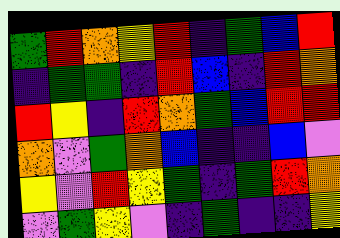[["green", "red", "orange", "yellow", "red", "indigo", "green", "blue", "red"], ["indigo", "green", "green", "indigo", "red", "blue", "indigo", "red", "orange"], ["red", "yellow", "indigo", "red", "orange", "green", "blue", "red", "red"], ["orange", "violet", "green", "orange", "blue", "indigo", "indigo", "blue", "violet"], ["yellow", "violet", "red", "yellow", "green", "indigo", "green", "red", "orange"], ["violet", "green", "yellow", "violet", "indigo", "green", "indigo", "indigo", "yellow"]]